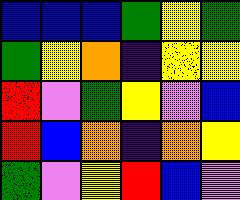[["blue", "blue", "blue", "green", "yellow", "green"], ["green", "yellow", "orange", "indigo", "yellow", "yellow"], ["red", "violet", "green", "yellow", "violet", "blue"], ["red", "blue", "orange", "indigo", "orange", "yellow"], ["green", "violet", "yellow", "red", "blue", "violet"]]